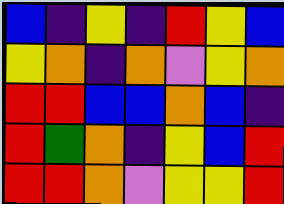[["blue", "indigo", "yellow", "indigo", "red", "yellow", "blue"], ["yellow", "orange", "indigo", "orange", "violet", "yellow", "orange"], ["red", "red", "blue", "blue", "orange", "blue", "indigo"], ["red", "green", "orange", "indigo", "yellow", "blue", "red"], ["red", "red", "orange", "violet", "yellow", "yellow", "red"]]